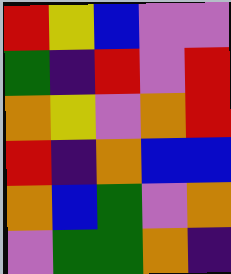[["red", "yellow", "blue", "violet", "violet"], ["green", "indigo", "red", "violet", "red"], ["orange", "yellow", "violet", "orange", "red"], ["red", "indigo", "orange", "blue", "blue"], ["orange", "blue", "green", "violet", "orange"], ["violet", "green", "green", "orange", "indigo"]]